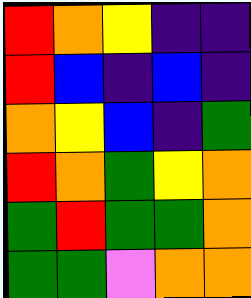[["red", "orange", "yellow", "indigo", "indigo"], ["red", "blue", "indigo", "blue", "indigo"], ["orange", "yellow", "blue", "indigo", "green"], ["red", "orange", "green", "yellow", "orange"], ["green", "red", "green", "green", "orange"], ["green", "green", "violet", "orange", "orange"]]